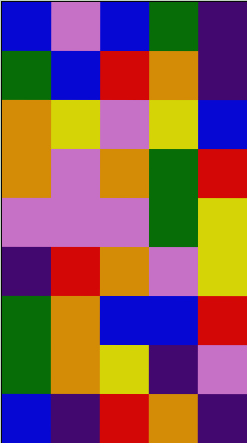[["blue", "violet", "blue", "green", "indigo"], ["green", "blue", "red", "orange", "indigo"], ["orange", "yellow", "violet", "yellow", "blue"], ["orange", "violet", "orange", "green", "red"], ["violet", "violet", "violet", "green", "yellow"], ["indigo", "red", "orange", "violet", "yellow"], ["green", "orange", "blue", "blue", "red"], ["green", "orange", "yellow", "indigo", "violet"], ["blue", "indigo", "red", "orange", "indigo"]]